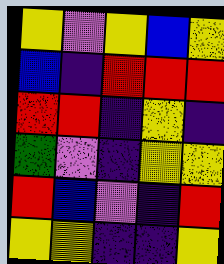[["yellow", "violet", "yellow", "blue", "yellow"], ["blue", "indigo", "red", "red", "red"], ["red", "red", "indigo", "yellow", "indigo"], ["green", "violet", "indigo", "yellow", "yellow"], ["red", "blue", "violet", "indigo", "red"], ["yellow", "yellow", "indigo", "indigo", "yellow"]]